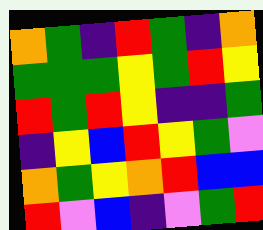[["orange", "green", "indigo", "red", "green", "indigo", "orange"], ["green", "green", "green", "yellow", "green", "red", "yellow"], ["red", "green", "red", "yellow", "indigo", "indigo", "green"], ["indigo", "yellow", "blue", "red", "yellow", "green", "violet"], ["orange", "green", "yellow", "orange", "red", "blue", "blue"], ["red", "violet", "blue", "indigo", "violet", "green", "red"]]